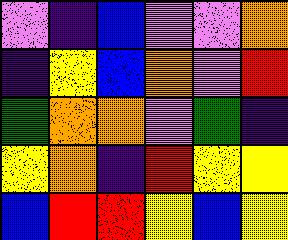[["violet", "indigo", "blue", "violet", "violet", "orange"], ["indigo", "yellow", "blue", "orange", "violet", "red"], ["green", "orange", "orange", "violet", "green", "indigo"], ["yellow", "orange", "indigo", "red", "yellow", "yellow"], ["blue", "red", "red", "yellow", "blue", "yellow"]]